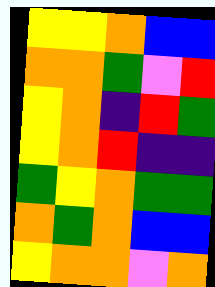[["yellow", "yellow", "orange", "blue", "blue"], ["orange", "orange", "green", "violet", "red"], ["yellow", "orange", "indigo", "red", "green"], ["yellow", "orange", "red", "indigo", "indigo"], ["green", "yellow", "orange", "green", "green"], ["orange", "green", "orange", "blue", "blue"], ["yellow", "orange", "orange", "violet", "orange"]]